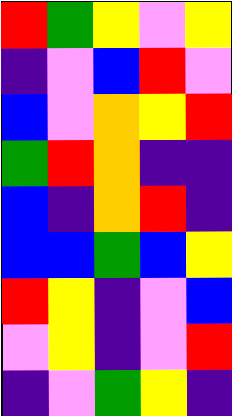[["red", "green", "yellow", "violet", "yellow"], ["indigo", "violet", "blue", "red", "violet"], ["blue", "violet", "orange", "yellow", "red"], ["green", "red", "orange", "indigo", "indigo"], ["blue", "indigo", "orange", "red", "indigo"], ["blue", "blue", "green", "blue", "yellow"], ["red", "yellow", "indigo", "violet", "blue"], ["violet", "yellow", "indigo", "violet", "red"], ["indigo", "violet", "green", "yellow", "indigo"]]